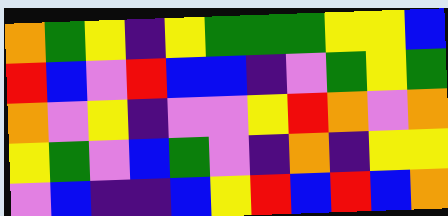[["orange", "green", "yellow", "indigo", "yellow", "green", "green", "green", "yellow", "yellow", "blue"], ["red", "blue", "violet", "red", "blue", "blue", "indigo", "violet", "green", "yellow", "green"], ["orange", "violet", "yellow", "indigo", "violet", "violet", "yellow", "red", "orange", "violet", "orange"], ["yellow", "green", "violet", "blue", "green", "violet", "indigo", "orange", "indigo", "yellow", "yellow"], ["violet", "blue", "indigo", "indigo", "blue", "yellow", "red", "blue", "red", "blue", "orange"]]